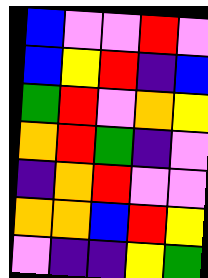[["blue", "violet", "violet", "red", "violet"], ["blue", "yellow", "red", "indigo", "blue"], ["green", "red", "violet", "orange", "yellow"], ["orange", "red", "green", "indigo", "violet"], ["indigo", "orange", "red", "violet", "violet"], ["orange", "orange", "blue", "red", "yellow"], ["violet", "indigo", "indigo", "yellow", "green"]]